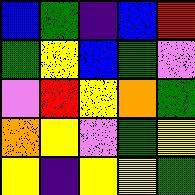[["blue", "green", "indigo", "blue", "red"], ["green", "yellow", "blue", "green", "violet"], ["violet", "red", "yellow", "orange", "green"], ["orange", "yellow", "violet", "green", "yellow"], ["yellow", "indigo", "yellow", "yellow", "green"]]